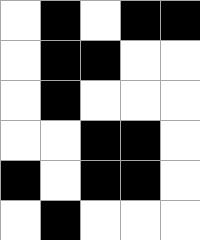[["white", "black", "white", "black", "black"], ["white", "black", "black", "white", "white"], ["white", "black", "white", "white", "white"], ["white", "white", "black", "black", "white"], ["black", "white", "black", "black", "white"], ["white", "black", "white", "white", "white"]]